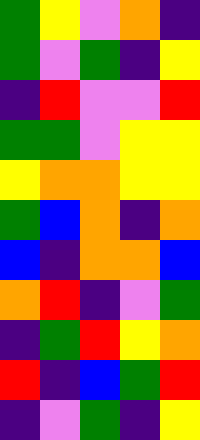[["green", "yellow", "violet", "orange", "indigo"], ["green", "violet", "green", "indigo", "yellow"], ["indigo", "red", "violet", "violet", "red"], ["green", "green", "violet", "yellow", "yellow"], ["yellow", "orange", "orange", "yellow", "yellow"], ["green", "blue", "orange", "indigo", "orange"], ["blue", "indigo", "orange", "orange", "blue"], ["orange", "red", "indigo", "violet", "green"], ["indigo", "green", "red", "yellow", "orange"], ["red", "indigo", "blue", "green", "red"], ["indigo", "violet", "green", "indigo", "yellow"]]